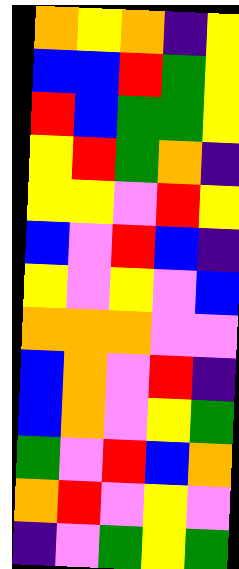[["orange", "yellow", "orange", "indigo", "yellow"], ["blue", "blue", "red", "green", "yellow"], ["red", "blue", "green", "green", "yellow"], ["yellow", "red", "green", "orange", "indigo"], ["yellow", "yellow", "violet", "red", "yellow"], ["blue", "violet", "red", "blue", "indigo"], ["yellow", "violet", "yellow", "violet", "blue"], ["orange", "orange", "orange", "violet", "violet"], ["blue", "orange", "violet", "red", "indigo"], ["blue", "orange", "violet", "yellow", "green"], ["green", "violet", "red", "blue", "orange"], ["orange", "red", "violet", "yellow", "violet"], ["indigo", "violet", "green", "yellow", "green"]]